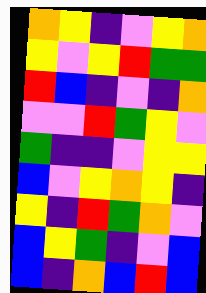[["orange", "yellow", "indigo", "violet", "yellow", "orange"], ["yellow", "violet", "yellow", "red", "green", "green"], ["red", "blue", "indigo", "violet", "indigo", "orange"], ["violet", "violet", "red", "green", "yellow", "violet"], ["green", "indigo", "indigo", "violet", "yellow", "yellow"], ["blue", "violet", "yellow", "orange", "yellow", "indigo"], ["yellow", "indigo", "red", "green", "orange", "violet"], ["blue", "yellow", "green", "indigo", "violet", "blue"], ["blue", "indigo", "orange", "blue", "red", "blue"]]